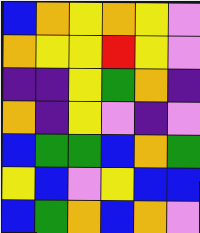[["blue", "orange", "yellow", "orange", "yellow", "violet"], ["orange", "yellow", "yellow", "red", "yellow", "violet"], ["indigo", "indigo", "yellow", "green", "orange", "indigo"], ["orange", "indigo", "yellow", "violet", "indigo", "violet"], ["blue", "green", "green", "blue", "orange", "green"], ["yellow", "blue", "violet", "yellow", "blue", "blue"], ["blue", "green", "orange", "blue", "orange", "violet"]]